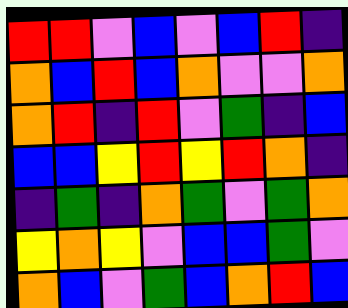[["red", "red", "violet", "blue", "violet", "blue", "red", "indigo"], ["orange", "blue", "red", "blue", "orange", "violet", "violet", "orange"], ["orange", "red", "indigo", "red", "violet", "green", "indigo", "blue"], ["blue", "blue", "yellow", "red", "yellow", "red", "orange", "indigo"], ["indigo", "green", "indigo", "orange", "green", "violet", "green", "orange"], ["yellow", "orange", "yellow", "violet", "blue", "blue", "green", "violet"], ["orange", "blue", "violet", "green", "blue", "orange", "red", "blue"]]